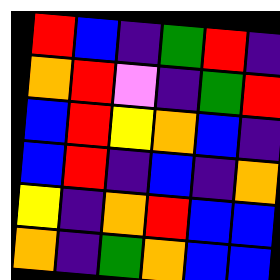[["red", "blue", "indigo", "green", "red", "indigo"], ["orange", "red", "violet", "indigo", "green", "red"], ["blue", "red", "yellow", "orange", "blue", "indigo"], ["blue", "red", "indigo", "blue", "indigo", "orange"], ["yellow", "indigo", "orange", "red", "blue", "blue"], ["orange", "indigo", "green", "orange", "blue", "blue"]]